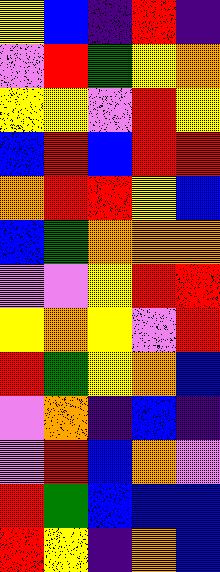[["yellow", "blue", "indigo", "red", "indigo"], ["violet", "red", "green", "yellow", "orange"], ["yellow", "yellow", "violet", "red", "yellow"], ["blue", "red", "blue", "red", "red"], ["orange", "red", "red", "yellow", "blue"], ["blue", "green", "orange", "orange", "orange"], ["violet", "violet", "yellow", "red", "red"], ["yellow", "orange", "yellow", "violet", "red"], ["red", "green", "yellow", "orange", "blue"], ["violet", "orange", "indigo", "blue", "indigo"], ["violet", "red", "blue", "orange", "violet"], ["red", "green", "blue", "blue", "blue"], ["red", "yellow", "indigo", "orange", "blue"]]